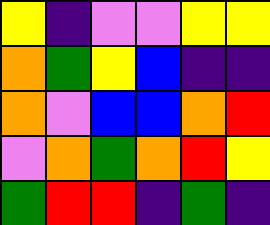[["yellow", "indigo", "violet", "violet", "yellow", "yellow"], ["orange", "green", "yellow", "blue", "indigo", "indigo"], ["orange", "violet", "blue", "blue", "orange", "red"], ["violet", "orange", "green", "orange", "red", "yellow"], ["green", "red", "red", "indigo", "green", "indigo"]]